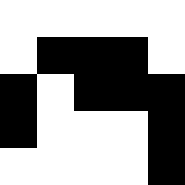[["white", "white", "white", "white", "white"], ["white", "black", "black", "black", "white"], ["black", "white", "black", "black", "black"], ["black", "white", "white", "white", "black"], ["white", "white", "white", "white", "black"]]